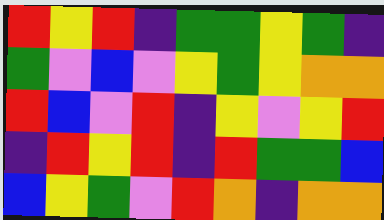[["red", "yellow", "red", "indigo", "green", "green", "yellow", "green", "indigo"], ["green", "violet", "blue", "violet", "yellow", "green", "yellow", "orange", "orange"], ["red", "blue", "violet", "red", "indigo", "yellow", "violet", "yellow", "red"], ["indigo", "red", "yellow", "red", "indigo", "red", "green", "green", "blue"], ["blue", "yellow", "green", "violet", "red", "orange", "indigo", "orange", "orange"]]